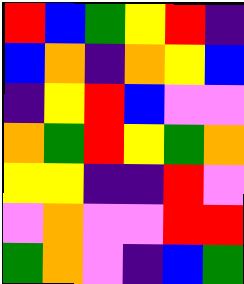[["red", "blue", "green", "yellow", "red", "indigo"], ["blue", "orange", "indigo", "orange", "yellow", "blue"], ["indigo", "yellow", "red", "blue", "violet", "violet"], ["orange", "green", "red", "yellow", "green", "orange"], ["yellow", "yellow", "indigo", "indigo", "red", "violet"], ["violet", "orange", "violet", "violet", "red", "red"], ["green", "orange", "violet", "indigo", "blue", "green"]]